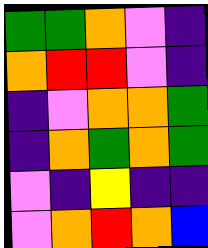[["green", "green", "orange", "violet", "indigo"], ["orange", "red", "red", "violet", "indigo"], ["indigo", "violet", "orange", "orange", "green"], ["indigo", "orange", "green", "orange", "green"], ["violet", "indigo", "yellow", "indigo", "indigo"], ["violet", "orange", "red", "orange", "blue"]]